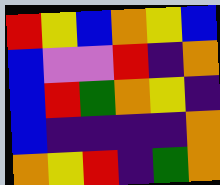[["red", "yellow", "blue", "orange", "yellow", "blue"], ["blue", "violet", "violet", "red", "indigo", "orange"], ["blue", "red", "green", "orange", "yellow", "indigo"], ["blue", "indigo", "indigo", "indigo", "indigo", "orange"], ["orange", "yellow", "red", "indigo", "green", "orange"]]